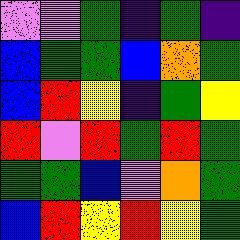[["violet", "violet", "green", "indigo", "green", "indigo"], ["blue", "green", "green", "blue", "orange", "green"], ["blue", "red", "yellow", "indigo", "green", "yellow"], ["red", "violet", "red", "green", "red", "green"], ["green", "green", "blue", "violet", "orange", "green"], ["blue", "red", "yellow", "red", "yellow", "green"]]